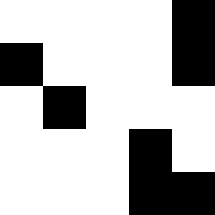[["white", "white", "white", "white", "black"], ["black", "white", "white", "white", "black"], ["white", "black", "white", "white", "white"], ["white", "white", "white", "black", "white"], ["white", "white", "white", "black", "black"]]